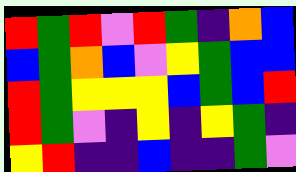[["red", "green", "red", "violet", "red", "green", "indigo", "orange", "blue"], ["blue", "green", "orange", "blue", "violet", "yellow", "green", "blue", "blue"], ["red", "green", "yellow", "yellow", "yellow", "blue", "green", "blue", "red"], ["red", "green", "violet", "indigo", "yellow", "indigo", "yellow", "green", "indigo"], ["yellow", "red", "indigo", "indigo", "blue", "indigo", "indigo", "green", "violet"]]